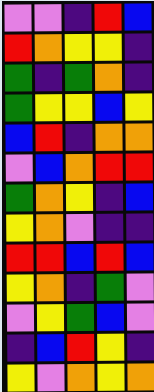[["violet", "violet", "indigo", "red", "blue"], ["red", "orange", "yellow", "yellow", "indigo"], ["green", "indigo", "green", "orange", "indigo"], ["green", "yellow", "yellow", "blue", "yellow"], ["blue", "red", "indigo", "orange", "orange"], ["violet", "blue", "orange", "red", "red"], ["green", "orange", "yellow", "indigo", "blue"], ["yellow", "orange", "violet", "indigo", "indigo"], ["red", "red", "blue", "red", "blue"], ["yellow", "orange", "indigo", "green", "violet"], ["violet", "yellow", "green", "blue", "violet"], ["indigo", "blue", "red", "yellow", "indigo"], ["yellow", "violet", "orange", "yellow", "orange"]]